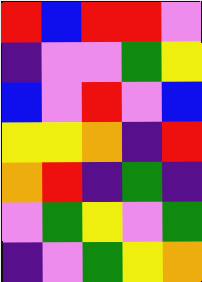[["red", "blue", "red", "red", "violet"], ["indigo", "violet", "violet", "green", "yellow"], ["blue", "violet", "red", "violet", "blue"], ["yellow", "yellow", "orange", "indigo", "red"], ["orange", "red", "indigo", "green", "indigo"], ["violet", "green", "yellow", "violet", "green"], ["indigo", "violet", "green", "yellow", "orange"]]